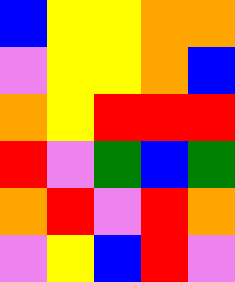[["blue", "yellow", "yellow", "orange", "orange"], ["violet", "yellow", "yellow", "orange", "blue"], ["orange", "yellow", "red", "red", "red"], ["red", "violet", "green", "blue", "green"], ["orange", "red", "violet", "red", "orange"], ["violet", "yellow", "blue", "red", "violet"]]